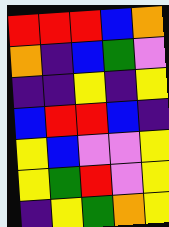[["red", "red", "red", "blue", "orange"], ["orange", "indigo", "blue", "green", "violet"], ["indigo", "indigo", "yellow", "indigo", "yellow"], ["blue", "red", "red", "blue", "indigo"], ["yellow", "blue", "violet", "violet", "yellow"], ["yellow", "green", "red", "violet", "yellow"], ["indigo", "yellow", "green", "orange", "yellow"]]